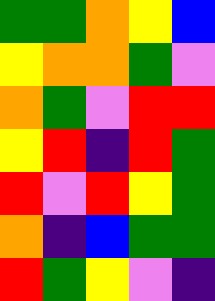[["green", "green", "orange", "yellow", "blue"], ["yellow", "orange", "orange", "green", "violet"], ["orange", "green", "violet", "red", "red"], ["yellow", "red", "indigo", "red", "green"], ["red", "violet", "red", "yellow", "green"], ["orange", "indigo", "blue", "green", "green"], ["red", "green", "yellow", "violet", "indigo"]]